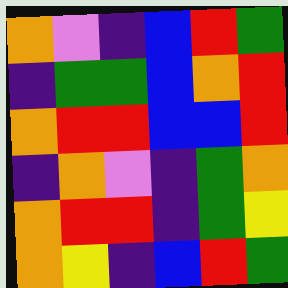[["orange", "violet", "indigo", "blue", "red", "green"], ["indigo", "green", "green", "blue", "orange", "red"], ["orange", "red", "red", "blue", "blue", "red"], ["indigo", "orange", "violet", "indigo", "green", "orange"], ["orange", "red", "red", "indigo", "green", "yellow"], ["orange", "yellow", "indigo", "blue", "red", "green"]]